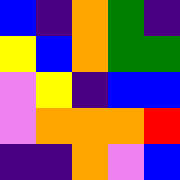[["blue", "indigo", "orange", "green", "indigo"], ["yellow", "blue", "orange", "green", "green"], ["violet", "yellow", "indigo", "blue", "blue"], ["violet", "orange", "orange", "orange", "red"], ["indigo", "indigo", "orange", "violet", "blue"]]